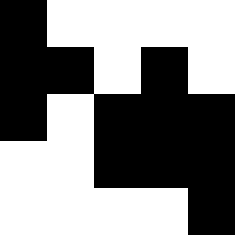[["black", "white", "white", "white", "white"], ["black", "black", "white", "black", "white"], ["black", "white", "black", "black", "black"], ["white", "white", "black", "black", "black"], ["white", "white", "white", "white", "black"]]